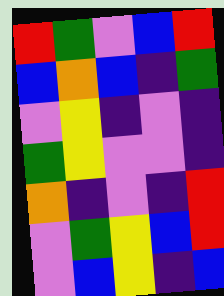[["red", "green", "violet", "blue", "red"], ["blue", "orange", "blue", "indigo", "green"], ["violet", "yellow", "indigo", "violet", "indigo"], ["green", "yellow", "violet", "violet", "indigo"], ["orange", "indigo", "violet", "indigo", "red"], ["violet", "green", "yellow", "blue", "red"], ["violet", "blue", "yellow", "indigo", "blue"]]